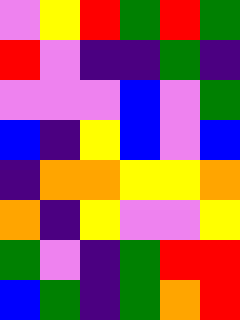[["violet", "yellow", "red", "green", "red", "green"], ["red", "violet", "indigo", "indigo", "green", "indigo"], ["violet", "violet", "violet", "blue", "violet", "green"], ["blue", "indigo", "yellow", "blue", "violet", "blue"], ["indigo", "orange", "orange", "yellow", "yellow", "orange"], ["orange", "indigo", "yellow", "violet", "violet", "yellow"], ["green", "violet", "indigo", "green", "red", "red"], ["blue", "green", "indigo", "green", "orange", "red"]]